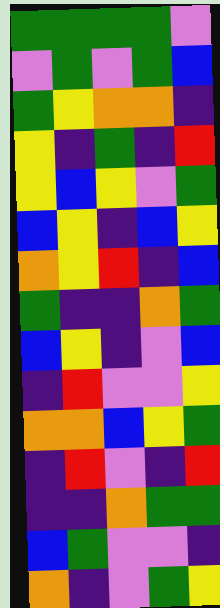[["green", "green", "green", "green", "violet"], ["violet", "green", "violet", "green", "blue"], ["green", "yellow", "orange", "orange", "indigo"], ["yellow", "indigo", "green", "indigo", "red"], ["yellow", "blue", "yellow", "violet", "green"], ["blue", "yellow", "indigo", "blue", "yellow"], ["orange", "yellow", "red", "indigo", "blue"], ["green", "indigo", "indigo", "orange", "green"], ["blue", "yellow", "indigo", "violet", "blue"], ["indigo", "red", "violet", "violet", "yellow"], ["orange", "orange", "blue", "yellow", "green"], ["indigo", "red", "violet", "indigo", "red"], ["indigo", "indigo", "orange", "green", "green"], ["blue", "green", "violet", "violet", "indigo"], ["orange", "indigo", "violet", "green", "yellow"]]